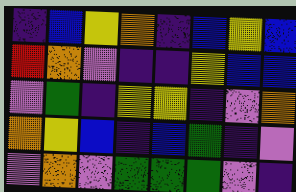[["indigo", "blue", "yellow", "orange", "indigo", "blue", "yellow", "blue"], ["red", "orange", "violet", "indigo", "indigo", "yellow", "blue", "blue"], ["violet", "green", "indigo", "yellow", "yellow", "indigo", "violet", "orange"], ["orange", "yellow", "blue", "indigo", "blue", "green", "indigo", "violet"], ["violet", "orange", "violet", "green", "green", "green", "violet", "indigo"]]